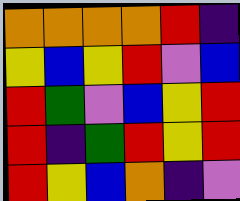[["orange", "orange", "orange", "orange", "red", "indigo"], ["yellow", "blue", "yellow", "red", "violet", "blue"], ["red", "green", "violet", "blue", "yellow", "red"], ["red", "indigo", "green", "red", "yellow", "red"], ["red", "yellow", "blue", "orange", "indigo", "violet"]]